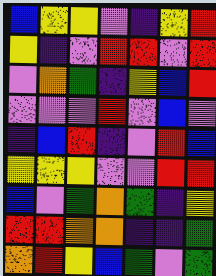[["blue", "yellow", "yellow", "violet", "indigo", "yellow", "red"], ["yellow", "indigo", "violet", "red", "red", "violet", "red"], ["violet", "orange", "green", "indigo", "yellow", "blue", "red"], ["violet", "violet", "violet", "red", "violet", "blue", "violet"], ["indigo", "blue", "red", "indigo", "violet", "red", "blue"], ["yellow", "yellow", "yellow", "violet", "violet", "red", "red"], ["blue", "violet", "green", "orange", "green", "indigo", "yellow"], ["red", "red", "orange", "orange", "indigo", "indigo", "green"], ["orange", "red", "yellow", "blue", "green", "violet", "green"]]